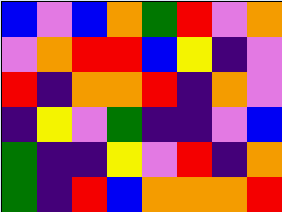[["blue", "violet", "blue", "orange", "green", "red", "violet", "orange"], ["violet", "orange", "red", "red", "blue", "yellow", "indigo", "violet"], ["red", "indigo", "orange", "orange", "red", "indigo", "orange", "violet"], ["indigo", "yellow", "violet", "green", "indigo", "indigo", "violet", "blue"], ["green", "indigo", "indigo", "yellow", "violet", "red", "indigo", "orange"], ["green", "indigo", "red", "blue", "orange", "orange", "orange", "red"]]